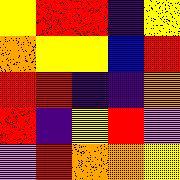[["yellow", "red", "red", "indigo", "yellow"], ["orange", "yellow", "yellow", "blue", "red"], ["red", "red", "indigo", "indigo", "orange"], ["red", "indigo", "yellow", "red", "violet"], ["violet", "red", "orange", "orange", "yellow"]]